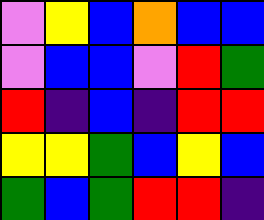[["violet", "yellow", "blue", "orange", "blue", "blue"], ["violet", "blue", "blue", "violet", "red", "green"], ["red", "indigo", "blue", "indigo", "red", "red"], ["yellow", "yellow", "green", "blue", "yellow", "blue"], ["green", "blue", "green", "red", "red", "indigo"]]